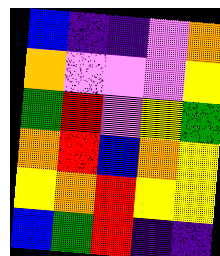[["blue", "indigo", "indigo", "violet", "orange"], ["orange", "violet", "violet", "violet", "yellow"], ["green", "red", "violet", "yellow", "green"], ["orange", "red", "blue", "orange", "yellow"], ["yellow", "orange", "red", "yellow", "yellow"], ["blue", "green", "red", "indigo", "indigo"]]